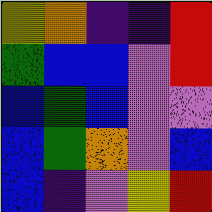[["yellow", "orange", "indigo", "indigo", "red"], ["green", "blue", "blue", "violet", "red"], ["blue", "green", "blue", "violet", "violet"], ["blue", "green", "orange", "violet", "blue"], ["blue", "indigo", "violet", "yellow", "red"]]